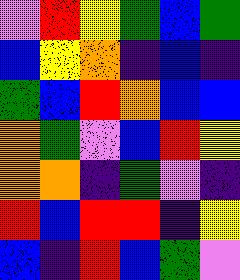[["violet", "red", "yellow", "green", "blue", "green"], ["blue", "yellow", "orange", "indigo", "blue", "indigo"], ["green", "blue", "red", "orange", "blue", "blue"], ["orange", "green", "violet", "blue", "red", "yellow"], ["orange", "orange", "indigo", "green", "violet", "indigo"], ["red", "blue", "red", "red", "indigo", "yellow"], ["blue", "indigo", "red", "blue", "green", "violet"]]